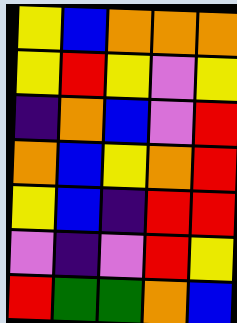[["yellow", "blue", "orange", "orange", "orange"], ["yellow", "red", "yellow", "violet", "yellow"], ["indigo", "orange", "blue", "violet", "red"], ["orange", "blue", "yellow", "orange", "red"], ["yellow", "blue", "indigo", "red", "red"], ["violet", "indigo", "violet", "red", "yellow"], ["red", "green", "green", "orange", "blue"]]